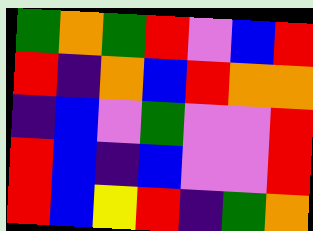[["green", "orange", "green", "red", "violet", "blue", "red"], ["red", "indigo", "orange", "blue", "red", "orange", "orange"], ["indigo", "blue", "violet", "green", "violet", "violet", "red"], ["red", "blue", "indigo", "blue", "violet", "violet", "red"], ["red", "blue", "yellow", "red", "indigo", "green", "orange"]]